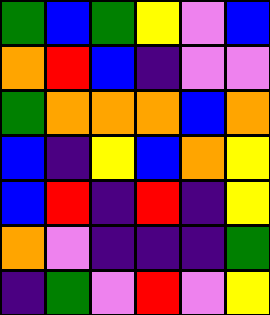[["green", "blue", "green", "yellow", "violet", "blue"], ["orange", "red", "blue", "indigo", "violet", "violet"], ["green", "orange", "orange", "orange", "blue", "orange"], ["blue", "indigo", "yellow", "blue", "orange", "yellow"], ["blue", "red", "indigo", "red", "indigo", "yellow"], ["orange", "violet", "indigo", "indigo", "indigo", "green"], ["indigo", "green", "violet", "red", "violet", "yellow"]]